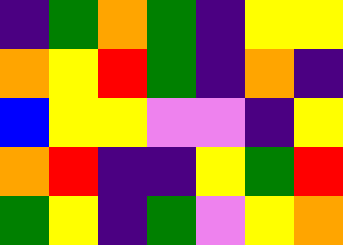[["indigo", "green", "orange", "green", "indigo", "yellow", "yellow"], ["orange", "yellow", "red", "green", "indigo", "orange", "indigo"], ["blue", "yellow", "yellow", "violet", "violet", "indigo", "yellow"], ["orange", "red", "indigo", "indigo", "yellow", "green", "red"], ["green", "yellow", "indigo", "green", "violet", "yellow", "orange"]]